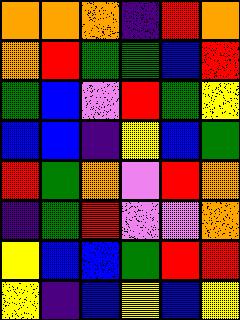[["orange", "orange", "orange", "indigo", "red", "orange"], ["orange", "red", "green", "green", "blue", "red"], ["green", "blue", "violet", "red", "green", "yellow"], ["blue", "blue", "indigo", "yellow", "blue", "green"], ["red", "green", "orange", "violet", "red", "orange"], ["indigo", "green", "red", "violet", "violet", "orange"], ["yellow", "blue", "blue", "green", "red", "red"], ["yellow", "indigo", "blue", "yellow", "blue", "yellow"]]